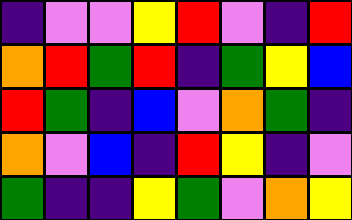[["indigo", "violet", "violet", "yellow", "red", "violet", "indigo", "red"], ["orange", "red", "green", "red", "indigo", "green", "yellow", "blue"], ["red", "green", "indigo", "blue", "violet", "orange", "green", "indigo"], ["orange", "violet", "blue", "indigo", "red", "yellow", "indigo", "violet"], ["green", "indigo", "indigo", "yellow", "green", "violet", "orange", "yellow"]]